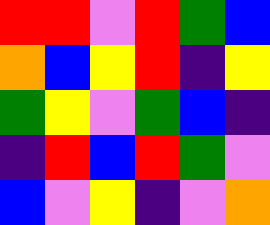[["red", "red", "violet", "red", "green", "blue"], ["orange", "blue", "yellow", "red", "indigo", "yellow"], ["green", "yellow", "violet", "green", "blue", "indigo"], ["indigo", "red", "blue", "red", "green", "violet"], ["blue", "violet", "yellow", "indigo", "violet", "orange"]]